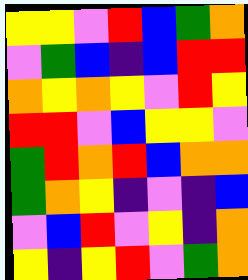[["yellow", "yellow", "violet", "red", "blue", "green", "orange"], ["violet", "green", "blue", "indigo", "blue", "red", "red"], ["orange", "yellow", "orange", "yellow", "violet", "red", "yellow"], ["red", "red", "violet", "blue", "yellow", "yellow", "violet"], ["green", "red", "orange", "red", "blue", "orange", "orange"], ["green", "orange", "yellow", "indigo", "violet", "indigo", "blue"], ["violet", "blue", "red", "violet", "yellow", "indigo", "orange"], ["yellow", "indigo", "yellow", "red", "violet", "green", "orange"]]